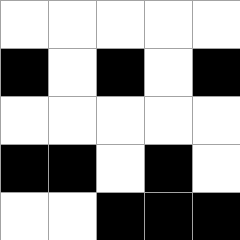[["white", "white", "white", "white", "white"], ["black", "white", "black", "white", "black"], ["white", "white", "white", "white", "white"], ["black", "black", "white", "black", "white"], ["white", "white", "black", "black", "black"]]